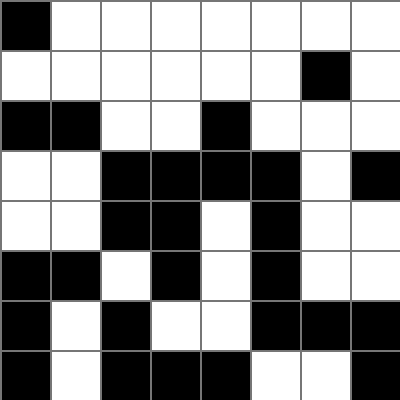[["black", "white", "white", "white", "white", "white", "white", "white"], ["white", "white", "white", "white", "white", "white", "black", "white"], ["black", "black", "white", "white", "black", "white", "white", "white"], ["white", "white", "black", "black", "black", "black", "white", "black"], ["white", "white", "black", "black", "white", "black", "white", "white"], ["black", "black", "white", "black", "white", "black", "white", "white"], ["black", "white", "black", "white", "white", "black", "black", "black"], ["black", "white", "black", "black", "black", "white", "white", "black"]]